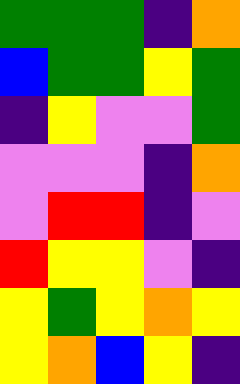[["green", "green", "green", "indigo", "orange"], ["blue", "green", "green", "yellow", "green"], ["indigo", "yellow", "violet", "violet", "green"], ["violet", "violet", "violet", "indigo", "orange"], ["violet", "red", "red", "indigo", "violet"], ["red", "yellow", "yellow", "violet", "indigo"], ["yellow", "green", "yellow", "orange", "yellow"], ["yellow", "orange", "blue", "yellow", "indigo"]]